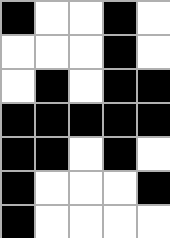[["black", "white", "white", "black", "white"], ["white", "white", "white", "black", "white"], ["white", "black", "white", "black", "black"], ["black", "black", "black", "black", "black"], ["black", "black", "white", "black", "white"], ["black", "white", "white", "white", "black"], ["black", "white", "white", "white", "white"]]